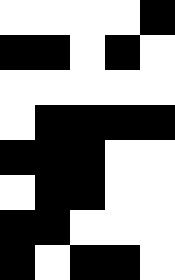[["white", "white", "white", "white", "black"], ["black", "black", "white", "black", "white"], ["white", "white", "white", "white", "white"], ["white", "black", "black", "black", "black"], ["black", "black", "black", "white", "white"], ["white", "black", "black", "white", "white"], ["black", "black", "white", "white", "white"], ["black", "white", "black", "black", "white"]]